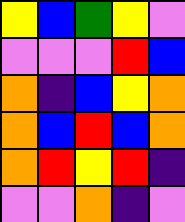[["yellow", "blue", "green", "yellow", "violet"], ["violet", "violet", "violet", "red", "blue"], ["orange", "indigo", "blue", "yellow", "orange"], ["orange", "blue", "red", "blue", "orange"], ["orange", "red", "yellow", "red", "indigo"], ["violet", "violet", "orange", "indigo", "violet"]]